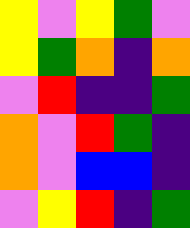[["yellow", "violet", "yellow", "green", "violet"], ["yellow", "green", "orange", "indigo", "orange"], ["violet", "red", "indigo", "indigo", "green"], ["orange", "violet", "red", "green", "indigo"], ["orange", "violet", "blue", "blue", "indigo"], ["violet", "yellow", "red", "indigo", "green"]]